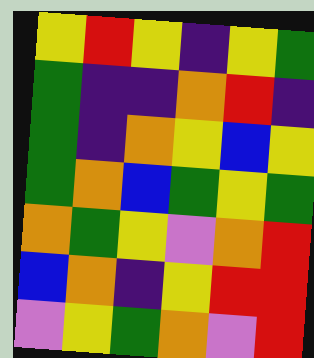[["yellow", "red", "yellow", "indigo", "yellow", "green"], ["green", "indigo", "indigo", "orange", "red", "indigo"], ["green", "indigo", "orange", "yellow", "blue", "yellow"], ["green", "orange", "blue", "green", "yellow", "green"], ["orange", "green", "yellow", "violet", "orange", "red"], ["blue", "orange", "indigo", "yellow", "red", "red"], ["violet", "yellow", "green", "orange", "violet", "red"]]